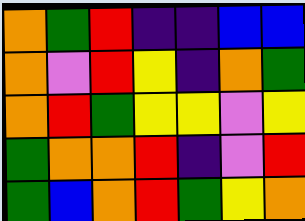[["orange", "green", "red", "indigo", "indigo", "blue", "blue"], ["orange", "violet", "red", "yellow", "indigo", "orange", "green"], ["orange", "red", "green", "yellow", "yellow", "violet", "yellow"], ["green", "orange", "orange", "red", "indigo", "violet", "red"], ["green", "blue", "orange", "red", "green", "yellow", "orange"]]